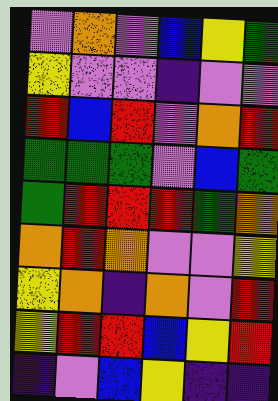[["violet", "orange", "violet", "blue", "yellow", "green"], ["yellow", "violet", "violet", "indigo", "violet", "violet"], ["red", "blue", "red", "violet", "orange", "red"], ["green", "green", "green", "violet", "blue", "green"], ["green", "red", "red", "red", "green", "orange"], ["orange", "red", "orange", "violet", "violet", "yellow"], ["yellow", "orange", "indigo", "orange", "violet", "red"], ["yellow", "red", "red", "blue", "yellow", "red"], ["indigo", "violet", "blue", "yellow", "indigo", "indigo"]]